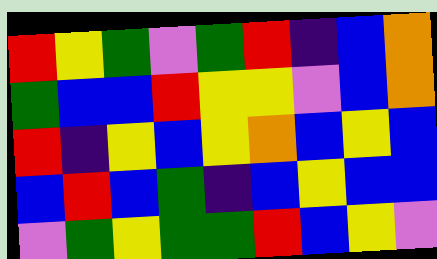[["red", "yellow", "green", "violet", "green", "red", "indigo", "blue", "orange"], ["green", "blue", "blue", "red", "yellow", "yellow", "violet", "blue", "orange"], ["red", "indigo", "yellow", "blue", "yellow", "orange", "blue", "yellow", "blue"], ["blue", "red", "blue", "green", "indigo", "blue", "yellow", "blue", "blue"], ["violet", "green", "yellow", "green", "green", "red", "blue", "yellow", "violet"]]